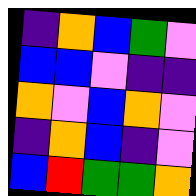[["indigo", "orange", "blue", "green", "violet"], ["blue", "blue", "violet", "indigo", "indigo"], ["orange", "violet", "blue", "orange", "violet"], ["indigo", "orange", "blue", "indigo", "violet"], ["blue", "red", "green", "green", "orange"]]